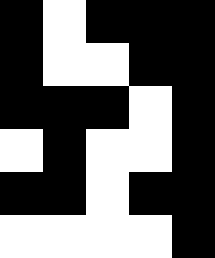[["black", "white", "black", "black", "black"], ["black", "white", "white", "black", "black"], ["black", "black", "black", "white", "black"], ["white", "black", "white", "white", "black"], ["black", "black", "white", "black", "black"], ["white", "white", "white", "white", "black"]]